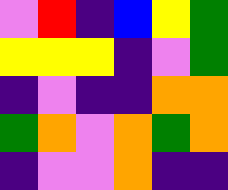[["violet", "red", "indigo", "blue", "yellow", "green"], ["yellow", "yellow", "yellow", "indigo", "violet", "green"], ["indigo", "violet", "indigo", "indigo", "orange", "orange"], ["green", "orange", "violet", "orange", "green", "orange"], ["indigo", "violet", "violet", "orange", "indigo", "indigo"]]